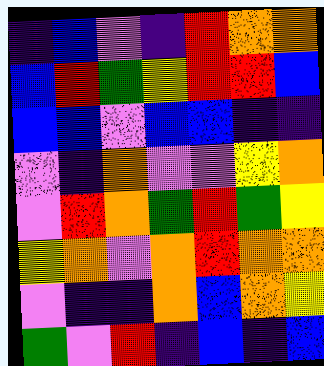[["indigo", "blue", "violet", "indigo", "red", "orange", "orange"], ["blue", "red", "green", "yellow", "red", "red", "blue"], ["blue", "blue", "violet", "blue", "blue", "indigo", "indigo"], ["violet", "indigo", "orange", "violet", "violet", "yellow", "orange"], ["violet", "red", "orange", "green", "red", "green", "yellow"], ["yellow", "orange", "violet", "orange", "red", "orange", "orange"], ["violet", "indigo", "indigo", "orange", "blue", "orange", "yellow"], ["green", "violet", "red", "indigo", "blue", "indigo", "blue"]]